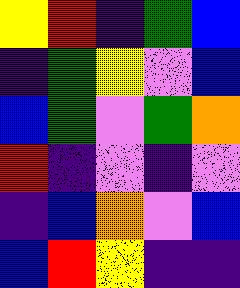[["yellow", "red", "indigo", "green", "blue"], ["indigo", "green", "yellow", "violet", "blue"], ["blue", "green", "violet", "green", "orange"], ["red", "indigo", "violet", "indigo", "violet"], ["indigo", "blue", "orange", "violet", "blue"], ["blue", "red", "yellow", "indigo", "indigo"]]